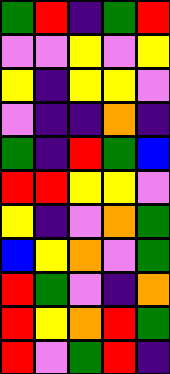[["green", "red", "indigo", "green", "red"], ["violet", "violet", "yellow", "violet", "yellow"], ["yellow", "indigo", "yellow", "yellow", "violet"], ["violet", "indigo", "indigo", "orange", "indigo"], ["green", "indigo", "red", "green", "blue"], ["red", "red", "yellow", "yellow", "violet"], ["yellow", "indigo", "violet", "orange", "green"], ["blue", "yellow", "orange", "violet", "green"], ["red", "green", "violet", "indigo", "orange"], ["red", "yellow", "orange", "red", "green"], ["red", "violet", "green", "red", "indigo"]]